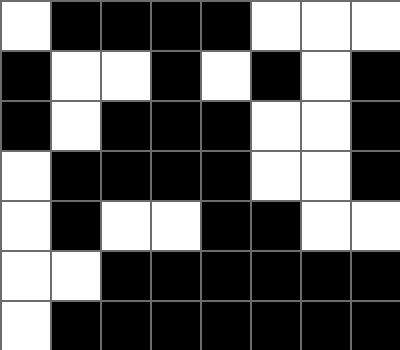[["white", "black", "black", "black", "black", "white", "white", "white"], ["black", "white", "white", "black", "white", "black", "white", "black"], ["black", "white", "black", "black", "black", "white", "white", "black"], ["white", "black", "black", "black", "black", "white", "white", "black"], ["white", "black", "white", "white", "black", "black", "white", "white"], ["white", "white", "black", "black", "black", "black", "black", "black"], ["white", "black", "black", "black", "black", "black", "black", "black"]]